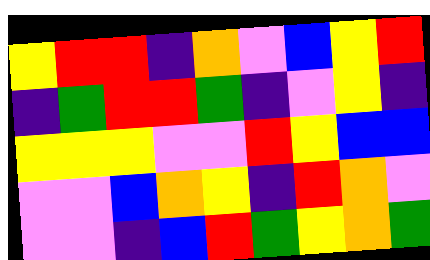[["yellow", "red", "red", "indigo", "orange", "violet", "blue", "yellow", "red"], ["indigo", "green", "red", "red", "green", "indigo", "violet", "yellow", "indigo"], ["yellow", "yellow", "yellow", "violet", "violet", "red", "yellow", "blue", "blue"], ["violet", "violet", "blue", "orange", "yellow", "indigo", "red", "orange", "violet"], ["violet", "violet", "indigo", "blue", "red", "green", "yellow", "orange", "green"]]